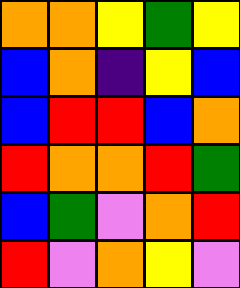[["orange", "orange", "yellow", "green", "yellow"], ["blue", "orange", "indigo", "yellow", "blue"], ["blue", "red", "red", "blue", "orange"], ["red", "orange", "orange", "red", "green"], ["blue", "green", "violet", "orange", "red"], ["red", "violet", "orange", "yellow", "violet"]]